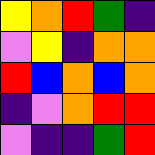[["yellow", "orange", "red", "green", "indigo"], ["violet", "yellow", "indigo", "orange", "orange"], ["red", "blue", "orange", "blue", "orange"], ["indigo", "violet", "orange", "red", "red"], ["violet", "indigo", "indigo", "green", "red"]]